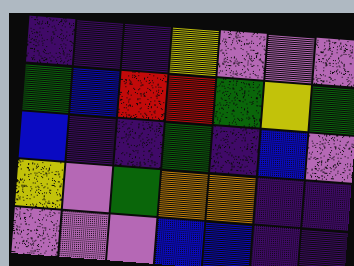[["indigo", "indigo", "indigo", "yellow", "violet", "violet", "violet"], ["green", "blue", "red", "red", "green", "yellow", "green"], ["blue", "indigo", "indigo", "green", "indigo", "blue", "violet"], ["yellow", "violet", "green", "orange", "orange", "indigo", "indigo"], ["violet", "violet", "violet", "blue", "blue", "indigo", "indigo"]]